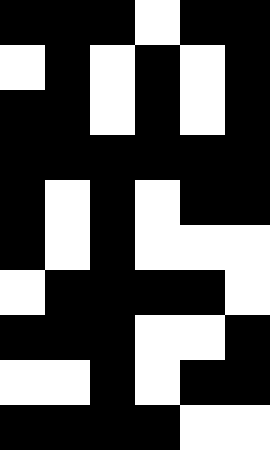[["black", "black", "black", "white", "black", "black"], ["white", "black", "white", "black", "white", "black"], ["black", "black", "white", "black", "white", "black"], ["black", "black", "black", "black", "black", "black"], ["black", "white", "black", "white", "black", "black"], ["black", "white", "black", "white", "white", "white"], ["white", "black", "black", "black", "black", "white"], ["black", "black", "black", "white", "white", "black"], ["white", "white", "black", "white", "black", "black"], ["black", "black", "black", "black", "white", "white"]]